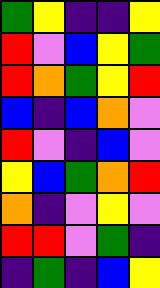[["green", "yellow", "indigo", "indigo", "yellow"], ["red", "violet", "blue", "yellow", "green"], ["red", "orange", "green", "yellow", "red"], ["blue", "indigo", "blue", "orange", "violet"], ["red", "violet", "indigo", "blue", "violet"], ["yellow", "blue", "green", "orange", "red"], ["orange", "indigo", "violet", "yellow", "violet"], ["red", "red", "violet", "green", "indigo"], ["indigo", "green", "indigo", "blue", "yellow"]]